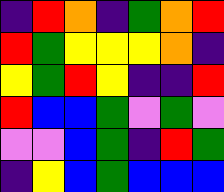[["indigo", "red", "orange", "indigo", "green", "orange", "red"], ["red", "green", "yellow", "yellow", "yellow", "orange", "indigo"], ["yellow", "green", "red", "yellow", "indigo", "indigo", "red"], ["red", "blue", "blue", "green", "violet", "green", "violet"], ["violet", "violet", "blue", "green", "indigo", "red", "green"], ["indigo", "yellow", "blue", "green", "blue", "blue", "blue"]]